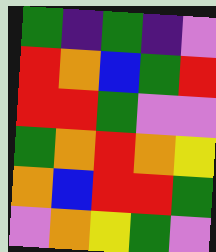[["green", "indigo", "green", "indigo", "violet"], ["red", "orange", "blue", "green", "red"], ["red", "red", "green", "violet", "violet"], ["green", "orange", "red", "orange", "yellow"], ["orange", "blue", "red", "red", "green"], ["violet", "orange", "yellow", "green", "violet"]]